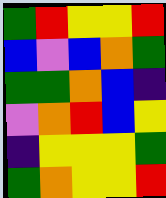[["green", "red", "yellow", "yellow", "red"], ["blue", "violet", "blue", "orange", "green"], ["green", "green", "orange", "blue", "indigo"], ["violet", "orange", "red", "blue", "yellow"], ["indigo", "yellow", "yellow", "yellow", "green"], ["green", "orange", "yellow", "yellow", "red"]]